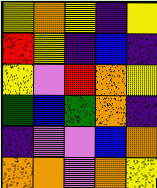[["yellow", "orange", "yellow", "indigo", "yellow"], ["red", "yellow", "indigo", "blue", "indigo"], ["yellow", "violet", "red", "orange", "yellow"], ["green", "blue", "green", "orange", "indigo"], ["indigo", "violet", "violet", "blue", "orange"], ["orange", "orange", "violet", "orange", "yellow"]]